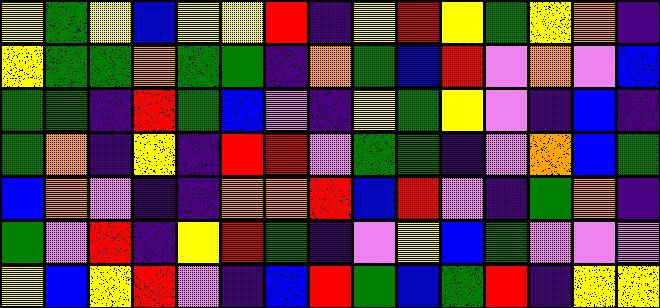[["yellow", "green", "yellow", "blue", "yellow", "yellow", "red", "indigo", "yellow", "red", "yellow", "green", "yellow", "orange", "indigo"], ["yellow", "green", "green", "orange", "green", "green", "indigo", "orange", "green", "blue", "red", "violet", "orange", "violet", "blue"], ["green", "green", "indigo", "red", "green", "blue", "violet", "indigo", "yellow", "green", "yellow", "violet", "indigo", "blue", "indigo"], ["green", "orange", "indigo", "yellow", "indigo", "red", "red", "violet", "green", "green", "indigo", "violet", "orange", "blue", "green"], ["blue", "orange", "violet", "indigo", "indigo", "orange", "orange", "red", "blue", "red", "violet", "indigo", "green", "orange", "indigo"], ["green", "violet", "red", "indigo", "yellow", "red", "green", "indigo", "violet", "yellow", "blue", "green", "violet", "violet", "violet"], ["yellow", "blue", "yellow", "red", "violet", "indigo", "blue", "red", "green", "blue", "green", "red", "indigo", "yellow", "yellow"]]